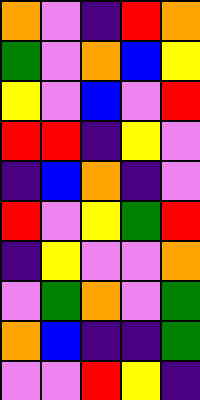[["orange", "violet", "indigo", "red", "orange"], ["green", "violet", "orange", "blue", "yellow"], ["yellow", "violet", "blue", "violet", "red"], ["red", "red", "indigo", "yellow", "violet"], ["indigo", "blue", "orange", "indigo", "violet"], ["red", "violet", "yellow", "green", "red"], ["indigo", "yellow", "violet", "violet", "orange"], ["violet", "green", "orange", "violet", "green"], ["orange", "blue", "indigo", "indigo", "green"], ["violet", "violet", "red", "yellow", "indigo"]]